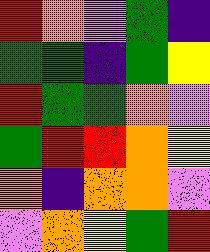[["red", "orange", "violet", "green", "indigo"], ["green", "green", "indigo", "green", "yellow"], ["red", "green", "green", "orange", "violet"], ["green", "red", "red", "orange", "yellow"], ["orange", "indigo", "orange", "orange", "violet"], ["violet", "orange", "yellow", "green", "red"]]